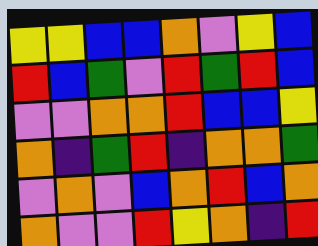[["yellow", "yellow", "blue", "blue", "orange", "violet", "yellow", "blue"], ["red", "blue", "green", "violet", "red", "green", "red", "blue"], ["violet", "violet", "orange", "orange", "red", "blue", "blue", "yellow"], ["orange", "indigo", "green", "red", "indigo", "orange", "orange", "green"], ["violet", "orange", "violet", "blue", "orange", "red", "blue", "orange"], ["orange", "violet", "violet", "red", "yellow", "orange", "indigo", "red"]]